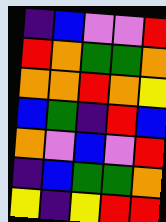[["indigo", "blue", "violet", "violet", "red"], ["red", "orange", "green", "green", "orange"], ["orange", "orange", "red", "orange", "yellow"], ["blue", "green", "indigo", "red", "blue"], ["orange", "violet", "blue", "violet", "red"], ["indigo", "blue", "green", "green", "orange"], ["yellow", "indigo", "yellow", "red", "red"]]